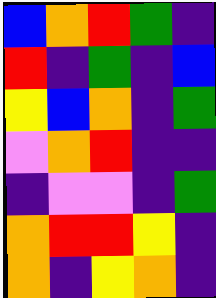[["blue", "orange", "red", "green", "indigo"], ["red", "indigo", "green", "indigo", "blue"], ["yellow", "blue", "orange", "indigo", "green"], ["violet", "orange", "red", "indigo", "indigo"], ["indigo", "violet", "violet", "indigo", "green"], ["orange", "red", "red", "yellow", "indigo"], ["orange", "indigo", "yellow", "orange", "indigo"]]